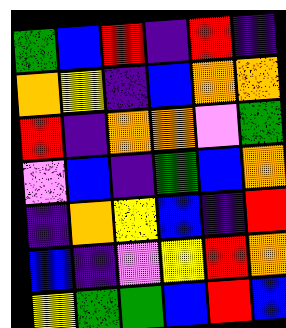[["green", "blue", "red", "indigo", "red", "indigo"], ["orange", "yellow", "indigo", "blue", "orange", "orange"], ["red", "indigo", "orange", "orange", "violet", "green"], ["violet", "blue", "indigo", "green", "blue", "orange"], ["indigo", "orange", "yellow", "blue", "indigo", "red"], ["blue", "indigo", "violet", "yellow", "red", "orange"], ["yellow", "green", "green", "blue", "red", "blue"]]